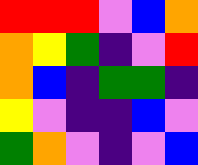[["red", "red", "red", "violet", "blue", "orange"], ["orange", "yellow", "green", "indigo", "violet", "red"], ["orange", "blue", "indigo", "green", "green", "indigo"], ["yellow", "violet", "indigo", "indigo", "blue", "violet"], ["green", "orange", "violet", "indigo", "violet", "blue"]]